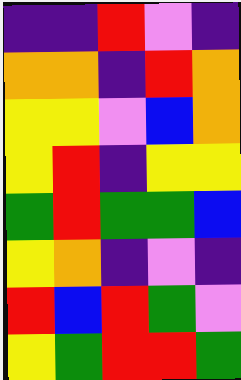[["indigo", "indigo", "red", "violet", "indigo"], ["orange", "orange", "indigo", "red", "orange"], ["yellow", "yellow", "violet", "blue", "orange"], ["yellow", "red", "indigo", "yellow", "yellow"], ["green", "red", "green", "green", "blue"], ["yellow", "orange", "indigo", "violet", "indigo"], ["red", "blue", "red", "green", "violet"], ["yellow", "green", "red", "red", "green"]]